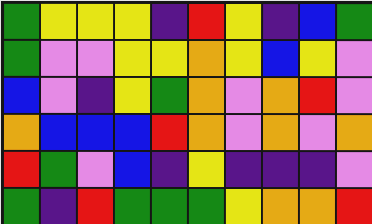[["green", "yellow", "yellow", "yellow", "indigo", "red", "yellow", "indigo", "blue", "green"], ["green", "violet", "violet", "yellow", "yellow", "orange", "yellow", "blue", "yellow", "violet"], ["blue", "violet", "indigo", "yellow", "green", "orange", "violet", "orange", "red", "violet"], ["orange", "blue", "blue", "blue", "red", "orange", "violet", "orange", "violet", "orange"], ["red", "green", "violet", "blue", "indigo", "yellow", "indigo", "indigo", "indigo", "violet"], ["green", "indigo", "red", "green", "green", "green", "yellow", "orange", "orange", "red"]]